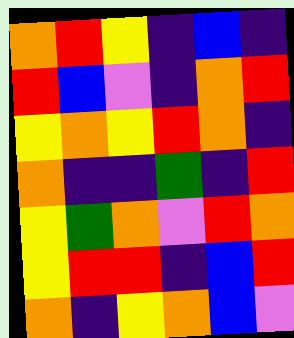[["orange", "red", "yellow", "indigo", "blue", "indigo"], ["red", "blue", "violet", "indigo", "orange", "red"], ["yellow", "orange", "yellow", "red", "orange", "indigo"], ["orange", "indigo", "indigo", "green", "indigo", "red"], ["yellow", "green", "orange", "violet", "red", "orange"], ["yellow", "red", "red", "indigo", "blue", "red"], ["orange", "indigo", "yellow", "orange", "blue", "violet"]]